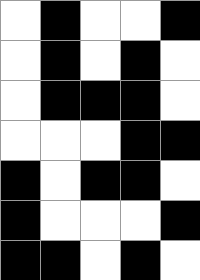[["white", "black", "white", "white", "black"], ["white", "black", "white", "black", "white"], ["white", "black", "black", "black", "white"], ["white", "white", "white", "black", "black"], ["black", "white", "black", "black", "white"], ["black", "white", "white", "white", "black"], ["black", "black", "white", "black", "white"]]